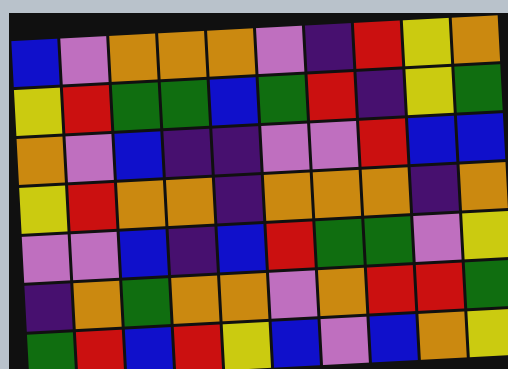[["blue", "violet", "orange", "orange", "orange", "violet", "indigo", "red", "yellow", "orange"], ["yellow", "red", "green", "green", "blue", "green", "red", "indigo", "yellow", "green"], ["orange", "violet", "blue", "indigo", "indigo", "violet", "violet", "red", "blue", "blue"], ["yellow", "red", "orange", "orange", "indigo", "orange", "orange", "orange", "indigo", "orange"], ["violet", "violet", "blue", "indigo", "blue", "red", "green", "green", "violet", "yellow"], ["indigo", "orange", "green", "orange", "orange", "violet", "orange", "red", "red", "green"], ["green", "red", "blue", "red", "yellow", "blue", "violet", "blue", "orange", "yellow"]]